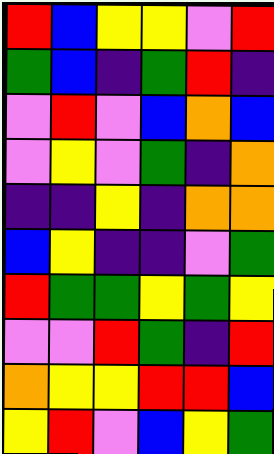[["red", "blue", "yellow", "yellow", "violet", "red"], ["green", "blue", "indigo", "green", "red", "indigo"], ["violet", "red", "violet", "blue", "orange", "blue"], ["violet", "yellow", "violet", "green", "indigo", "orange"], ["indigo", "indigo", "yellow", "indigo", "orange", "orange"], ["blue", "yellow", "indigo", "indigo", "violet", "green"], ["red", "green", "green", "yellow", "green", "yellow"], ["violet", "violet", "red", "green", "indigo", "red"], ["orange", "yellow", "yellow", "red", "red", "blue"], ["yellow", "red", "violet", "blue", "yellow", "green"]]